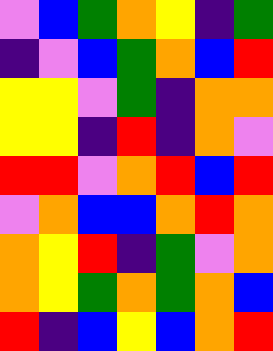[["violet", "blue", "green", "orange", "yellow", "indigo", "green"], ["indigo", "violet", "blue", "green", "orange", "blue", "red"], ["yellow", "yellow", "violet", "green", "indigo", "orange", "orange"], ["yellow", "yellow", "indigo", "red", "indigo", "orange", "violet"], ["red", "red", "violet", "orange", "red", "blue", "red"], ["violet", "orange", "blue", "blue", "orange", "red", "orange"], ["orange", "yellow", "red", "indigo", "green", "violet", "orange"], ["orange", "yellow", "green", "orange", "green", "orange", "blue"], ["red", "indigo", "blue", "yellow", "blue", "orange", "red"]]